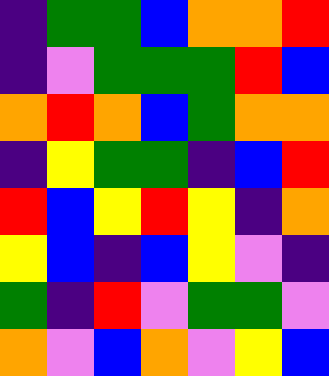[["indigo", "green", "green", "blue", "orange", "orange", "red"], ["indigo", "violet", "green", "green", "green", "red", "blue"], ["orange", "red", "orange", "blue", "green", "orange", "orange"], ["indigo", "yellow", "green", "green", "indigo", "blue", "red"], ["red", "blue", "yellow", "red", "yellow", "indigo", "orange"], ["yellow", "blue", "indigo", "blue", "yellow", "violet", "indigo"], ["green", "indigo", "red", "violet", "green", "green", "violet"], ["orange", "violet", "blue", "orange", "violet", "yellow", "blue"]]